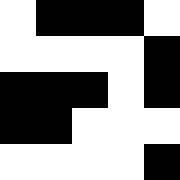[["white", "black", "black", "black", "white"], ["white", "white", "white", "white", "black"], ["black", "black", "black", "white", "black"], ["black", "black", "white", "white", "white"], ["white", "white", "white", "white", "black"]]